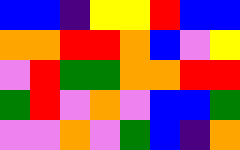[["blue", "blue", "indigo", "yellow", "yellow", "red", "blue", "blue"], ["orange", "orange", "red", "red", "orange", "blue", "violet", "yellow"], ["violet", "red", "green", "green", "orange", "orange", "red", "red"], ["green", "red", "violet", "orange", "violet", "blue", "blue", "green"], ["violet", "violet", "orange", "violet", "green", "blue", "indigo", "orange"]]